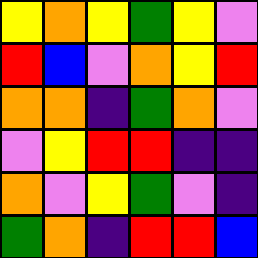[["yellow", "orange", "yellow", "green", "yellow", "violet"], ["red", "blue", "violet", "orange", "yellow", "red"], ["orange", "orange", "indigo", "green", "orange", "violet"], ["violet", "yellow", "red", "red", "indigo", "indigo"], ["orange", "violet", "yellow", "green", "violet", "indigo"], ["green", "orange", "indigo", "red", "red", "blue"]]